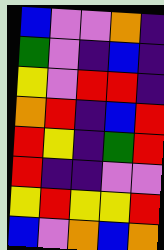[["blue", "violet", "violet", "orange", "indigo"], ["green", "violet", "indigo", "blue", "indigo"], ["yellow", "violet", "red", "red", "indigo"], ["orange", "red", "indigo", "blue", "red"], ["red", "yellow", "indigo", "green", "red"], ["red", "indigo", "indigo", "violet", "violet"], ["yellow", "red", "yellow", "yellow", "red"], ["blue", "violet", "orange", "blue", "orange"]]